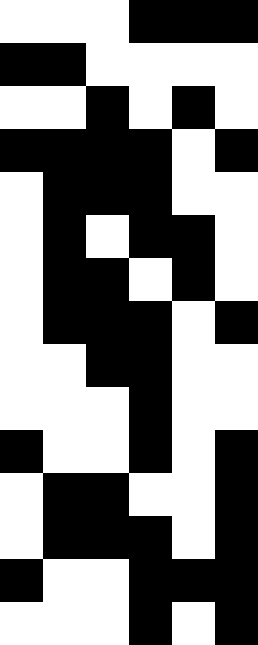[["white", "white", "white", "black", "black", "black"], ["black", "black", "white", "white", "white", "white"], ["white", "white", "black", "white", "black", "white"], ["black", "black", "black", "black", "white", "black"], ["white", "black", "black", "black", "white", "white"], ["white", "black", "white", "black", "black", "white"], ["white", "black", "black", "white", "black", "white"], ["white", "black", "black", "black", "white", "black"], ["white", "white", "black", "black", "white", "white"], ["white", "white", "white", "black", "white", "white"], ["black", "white", "white", "black", "white", "black"], ["white", "black", "black", "white", "white", "black"], ["white", "black", "black", "black", "white", "black"], ["black", "white", "white", "black", "black", "black"], ["white", "white", "white", "black", "white", "black"]]